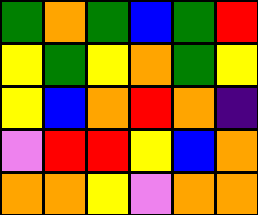[["green", "orange", "green", "blue", "green", "red"], ["yellow", "green", "yellow", "orange", "green", "yellow"], ["yellow", "blue", "orange", "red", "orange", "indigo"], ["violet", "red", "red", "yellow", "blue", "orange"], ["orange", "orange", "yellow", "violet", "orange", "orange"]]